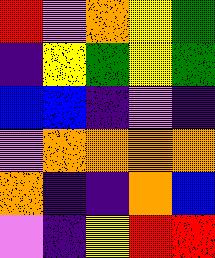[["red", "violet", "orange", "yellow", "green"], ["indigo", "yellow", "green", "yellow", "green"], ["blue", "blue", "indigo", "violet", "indigo"], ["violet", "orange", "orange", "orange", "orange"], ["orange", "indigo", "indigo", "orange", "blue"], ["violet", "indigo", "yellow", "red", "red"]]